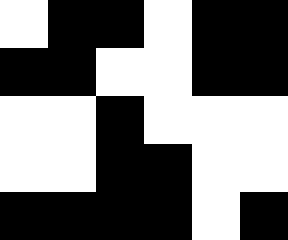[["white", "black", "black", "white", "black", "black"], ["black", "black", "white", "white", "black", "black"], ["white", "white", "black", "white", "white", "white"], ["white", "white", "black", "black", "white", "white"], ["black", "black", "black", "black", "white", "black"]]